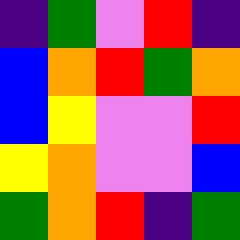[["indigo", "green", "violet", "red", "indigo"], ["blue", "orange", "red", "green", "orange"], ["blue", "yellow", "violet", "violet", "red"], ["yellow", "orange", "violet", "violet", "blue"], ["green", "orange", "red", "indigo", "green"]]